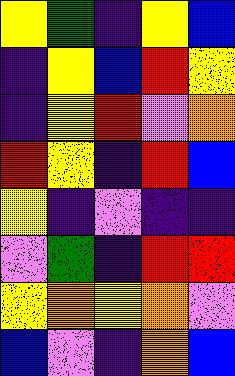[["yellow", "green", "indigo", "yellow", "blue"], ["indigo", "yellow", "blue", "red", "yellow"], ["indigo", "yellow", "red", "violet", "orange"], ["red", "yellow", "indigo", "red", "blue"], ["yellow", "indigo", "violet", "indigo", "indigo"], ["violet", "green", "indigo", "red", "red"], ["yellow", "orange", "yellow", "orange", "violet"], ["blue", "violet", "indigo", "orange", "blue"]]